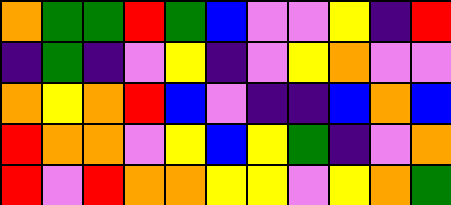[["orange", "green", "green", "red", "green", "blue", "violet", "violet", "yellow", "indigo", "red"], ["indigo", "green", "indigo", "violet", "yellow", "indigo", "violet", "yellow", "orange", "violet", "violet"], ["orange", "yellow", "orange", "red", "blue", "violet", "indigo", "indigo", "blue", "orange", "blue"], ["red", "orange", "orange", "violet", "yellow", "blue", "yellow", "green", "indigo", "violet", "orange"], ["red", "violet", "red", "orange", "orange", "yellow", "yellow", "violet", "yellow", "orange", "green"]]